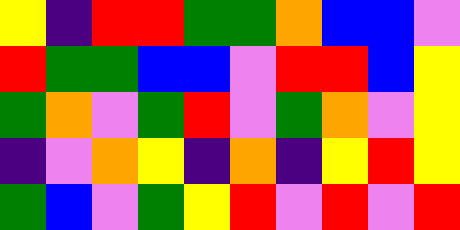[["yellow", "indigo", "red", "red", "green", "green", "orange", "blue", "blue", "violet"], ["red", "green", "green", "blue", "blue", "violet", "red", "red", "blue", "yellow"], ["green", "orange", "violet", "green", "red", "violet", "green", "orange", "violet", "yellow"], ["indigo", "violet", "orange", "yellow", "indigo", "orange", "indigo", "yellow", "red", "yellow"], ["green", "blue", "violet", "green", "yellow", "red", "violet", "red", "violet", "red"]]